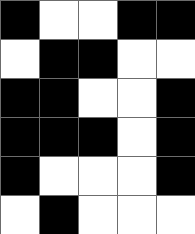[["black", "white", "white", "black", "black"], ["white", "black", "black", "white", "white"], ["black", "black", "white", "white", "black"], ["black", "black", "black", "white", "black"], ["black", "white", "white", "white", "black"], ["white", "black", "white", "white", "white"]]